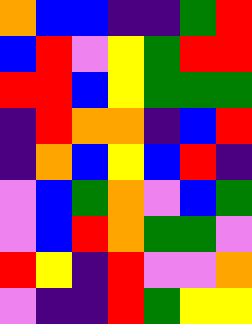[["orange", "blue", "blue", "indigo", "indigo", "green", "red"], ["blue", "red", "violet", "yellow", "green", "red", "red"], ["red", "red", "blue", "yellow", "green", "green", "green"], ["indigo", "red", "orange", "orange", "indigo", "blue", "red"], ["indigo", "orange", "blue", "yellow", "blue", "red", "indigo"], ["violet", "blue", "green", "orange", "violet", "blue", "green"], ["violet", "blue", "red", "orange", "green", "green", "violet"], ["red", "yellow", "indigo", "red", "violet", "violet", "orange"], ["violet", "indigo", "indigo", "red", "green", "yellow", "yellow"]]